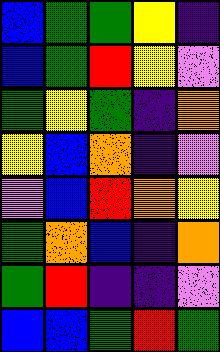[["blue", "green", "green", "yellow", "indigo"], ["blue", "green", "red", "yellow", "violet"], ["green", "yellow", "green", "indigo", "orange"], ["yellow", "blue", "orange", "indigo", "violet"], ["violet", "blue", "red", "orange", "yellow"], ["green", "orange", "blue", "indigo", "orange"], ["green", "red", "indigo", "indigo", "violet"], ["blue", "blue", "green", "red", "green"]]